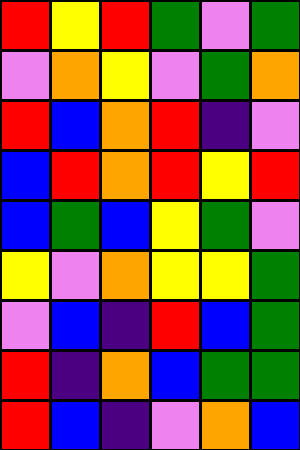[["red", "yellow", "red", "green", "violet", "green"], ["violet", "orange", "yellow", "violet", "green", "orange"], ["red", "blue", "orange", "red", "indigo", "violet"], ["blue", "red", "orange", "red", "yellow", "red"], ["blue", "green", "blue", "yellow", "green", "violet"], ["yellow", "violet", "orange", "yellow", "yellow", "green"], ["violet", "blue", "indigo", "red", "blue", "green"], ["red", "indigo", "orange", "blue", "green", "green"], ["red", "blue", "indigo", "violet", "orange", "blue"]]